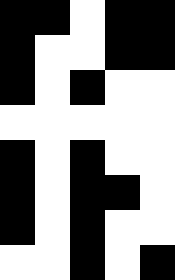[["black", "black", "white", "black", "black"], ["black", "white", "white", "black", "black"], ["black", "white", "black", "white", "white"], ["white", "white", "white", "white", "white"], ["black", "white", "black", "white", "white"], ["black", "white", "black", "black", "white"], ["black", "white", "black", "white", "white"], ["white", "white", "black", "white", "black"]]